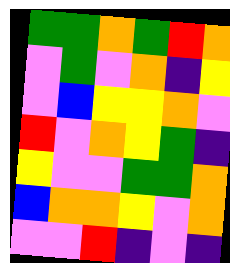[["green", "green", "orange", "green", "red", "orange"], ["violet", "green", "violet", "orange", "indigo", "yellow"], ["violet", "blue", "yellow", "yellow", "orange", "violet"], ["red", "violet", "orange", "yellow", "green", "indigo"], ["yellow", "violet", "violet", "green", "green", "orange"], ["blue", "orange", "orange", "yellow", "violet", "orange"], ["violet", "violet", "red", "indigo", "violet", "indigo"]]